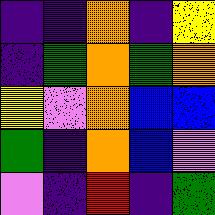[["indigo", "indigo", "orange", "indigo", "yellow"], ["indigo", "green", "orange", "green", "orange"], ["yellow", "violet", "orange", "blue", "blue"], ["green", "indigo", "orange", "blue", "violet"], ["violet", "indigo", "red", "indigo", "green"]]